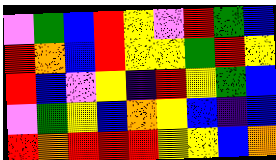[["violet", "green", "blue", "red", "yellow", "violet", "red", "green", "blue"], ["red", "orange", "blue", "red", "yellow", "yellow", "green", "red", "yellow"], ["red", "blue", "violet", "yellow", "indigo", "red", "yellow", "green", "blue"], ["violet", "green", "yellow", "blue", "orange", "yellow", "blue", "indigo", "blue"], ["red", "orange", "red", "red", "red", "yellow", "yellow", "blue", "orange"]]